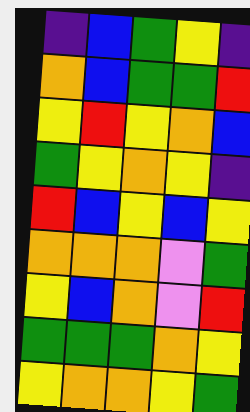[["indigo", "blue", "green", "yellow", "indigo"], ["orange", "blue", "green", "green", "red"], ["yellow", "red", "yellow", "orange", "blue"], ["green", "yellow", "orange", "yellow", "indigo"], ["red", "blue", "yellow", "blue", "yellow"], ["orange", "orange", "orange", "violet", "green"], ["yellow", "blue", "orange", "violet", "red"], ["green", "green", "green", "orange", "yellow"], ["yellow", "orange", "orange", "yellow", "green"]]